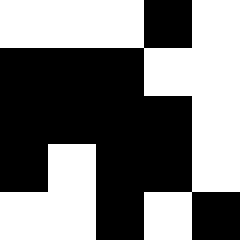[["white", "white", "white", "black", "white"], ["black", "black", "black", "white", "white"], ["black", "black", "black", "black", "white"], ["black", "white", "black", "black", "white"], ["white", "white", "black", "white", "black"]]